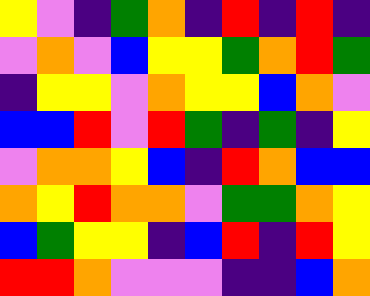[["yellow", "violet", "indigo", "green", "orange", "indigo", "red", "indigo", "red", "indigo"], ["violet", "orange", "violet", "blue", "yellow", "yellow", "green", "orange", "red", "green"], ["indigo", "yellow", "yellow", "violet", "orange", "yellow", "yellow", "blue", "orange", "violet"], ["blue", "blue", "red", "violet", "red", "green", "indigo", "green", "indigo", "yellow"], ["violet", "orange", "orange", "yellow", "blue", "indigo", "red", "orange", "blue", "blue"], ["orange", "yellow", "red", "orange", "orange", "violet", "green", "green", "orange", "yellow"], ["blue", "green", "yellow", "yellow", "indigo", "blue", "red", "indigo", "red", "yellow"], ["red", "red", "orange", "violet", "violet", "violet", "indigo", "indigo", "blue", "orange"]]